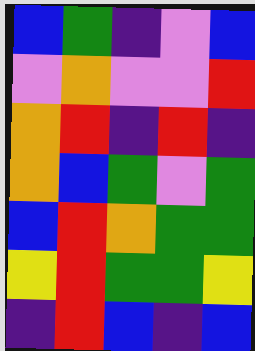[["blue", "green", "indigo", "violet", "blue"], ["violet", "orange", "violet", "violet", "red"], ["orange", "red", "indigo", "red", "indigo"], ["orange", "blue", "green", "violet", "green"], ["blue", "red", "orange", "green", "green"], ["yellow", "red", "green", "green", "yellow"], ["indigo", "red", "blue", "indigo", "blue"]]